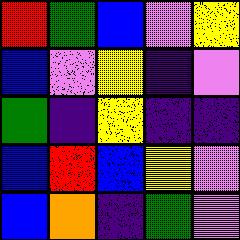[["red", "green", "blue", "violet", "yellow"], ["blue", "violet", "yellow", "indigo", "violet"], ["green", "indigo", "yellow", "indigo", "indigo"], ["blue", "red", "blue", "yellow", "violet"], ["blue", "orange", "indigo", "green", "violet"]]